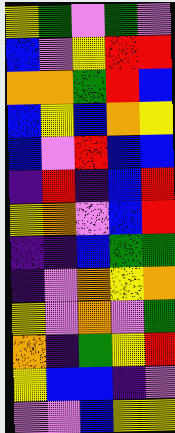[["yellow", "green", "violet", "green", "violet"], ["blue", "violet", "yellow", "red", "red"], ["orange", "orange", "green", "red", "blue"], ["blue", "yellow", "blue", "orange", "yellow"], ["blue", "violet", "red", "blue", "blue"], ["indigo", "red", "indigo", "blue", "red"], ["yellow", "orange", "violet", "blue", "red"], ["indigo", "indigo", "blue", "green", "green"], ["indigo", "violet", "orange", "yellow", "orange"], ["yellow", "violet", "orange", "violet", "green"], ["orange", "indigo", "green", "yellow", "red"], ["yellow", "blue", "blue", "indigo", "violet"], ["violet", "violet", "blue", "yellow", "yellow"]]